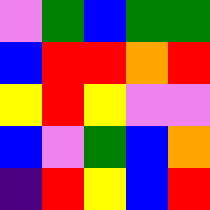[["violet", "green", "blue", "green", "green"], ["blue", "red", "red", "orange", "red"], ["yellow", "red", "yellow", "violet", "violet"], ["blue", "violet", "green", "blue", "orange"], ["indigo", "red", "yellow", "blue", "red"]]